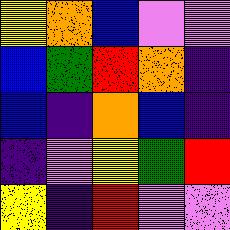[["yellow", "orange", "blue", "violet", "violet"], ["blue", "green", "red", "orange", "indigo"], ["blue", "indigo", "orange", "blue", "indigo"], ["indigo", "violet", "yellow", "green", "red"], ["yellow", "indigo", "red", "violet", "violet"]]